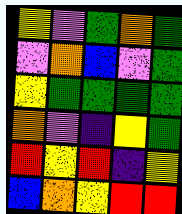[["yellow", "violet", "green", "orange", "green"], ["violet", "orange", "blue", "violet", "green"], ["yellow", "green", "green", "green", "green"], ["orange", "violet", "indigo", "yellow", "green"], ["red", "yellow", "red", "indigo", "yellow"], ["blue", "orange", "yellow", "red", "red"]]